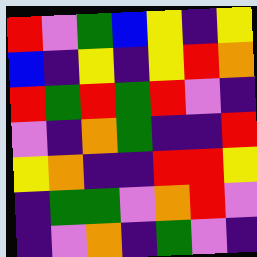[["red", "violet", "green", "blue", "yellow", "indigo", "yellow"], ["blue", "indigo", "yellow", "indigo", "yellow", "red", "orange"], ["red", "green", "red", "green", "red", "violet", "indigo"], ["violet", "indigo", "orange", "green", "indigo", "indigo", "red"], ["yellow", "orange", "indigo", "indigo", "red", "red", "yellow"], ["indigo", "green", "green", "violet", "orange", "red", "violet"], ["indigo", "violet", "orange", "indigo", "green", "violet", "indigo"]]